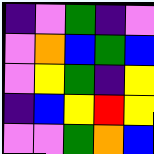[["indigo", "violet", "green", "indigo", "violet"], ["violet", "orange", "blue", "green", "blue"], ["violet", "yellow", "green", "indigo", "yellow"], ["indigo", "blue", "yellow", "red", "yellow"], ["violet", "violet", "green", "orange", "blue"]]